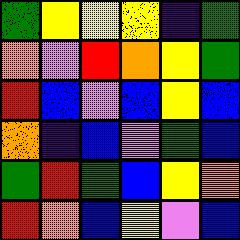[["green", "yellow", "yellow", "yellow", "indigo", "green"], ["orange", "violet", "red", "orange", "yellow", "green"], ["red", "blue", "violet", "blue", "yellow", "blue"], ["orange", "indigo", "blue", "violet", "green", "blue"], ["green", "red", "green", "blue", "yellow", "orange"], ["red", "orange", "blue", "yellow", "violet", "blue"]]